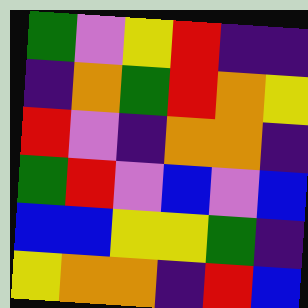[["green", "violet", "yellow", "red", "indigo", "indigo"], ["indigo", "orange", "green", "red", "orange", "yellow"], ["red", "violet", "indigo", "orange", "orange", "indigo"], ["green", "red", "violet", "blue", "violet", "blue"], ["blue", "blue", "yellow", "yellow", "green", "indigo"], ["yellow", "orange", "orange", "indigo", "red", "blue"]]